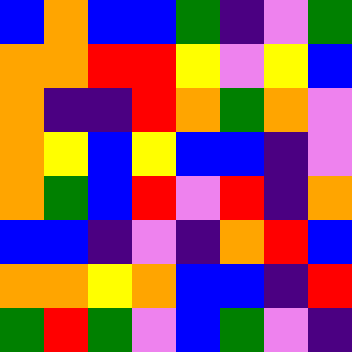[["blue", "orange", "blue", "blue", "green", "indigo", "violet", "green"], ["orange", "orange", "red", "red", "yellow", "violet", "yellow", "blue"], ["orange", "indigo", "indigo", "red", "orange", "green", "orange", "violet"], ["orange", "yellow", "blue", "yellow", "blue", "blue", "indigo", "violet"], ["orange", "green", "blue", "red", "violet", "red", "indigo", "orange"], ["blue", "blue", "indigo", "violet", "indigo", "orange", "red", "blue"], ["orange", "orange", "yellow", "orange", "blue", "blue", "indigo", "red"], ["green", "red", "green", "violet", "blue", "green", "violet", "indigo"]]